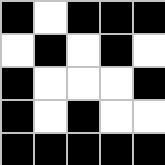[["black", "white", "black", "black", "black"], ["white", "black", "white", "black", "white"], ["black", "white", "white", "white", "black"], ["black", "white", "black", "white", "white"], ["black", "black", "black", "black", "black"]]